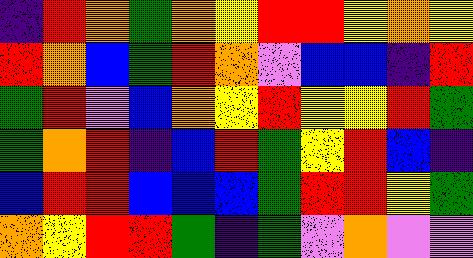[["indigo", "red", "orange", "green", "orange", "yellow", "red", "red", "yellow", "orange", "yellow"], ["red", "orange", "blue", "green", "red", "orange", "violet", "blue", "blue", "indigo", "red"], ["green", "red", "violet", "blue", "orange", "yellow", "red", "yellow", "yellow", "red", "green"], ["green", "orange", "red", "indigo", "blue", "red", "green", "yellow", "red", "blue", "indigo"], ["blue", "red", "red", "blue", "blue", "blue", "green", "red", "red", "yellow", "green"], ["orange", "yellow", "red", "red", "green", "indigo", "green", "violet", "orange", "violet", "violet"]]